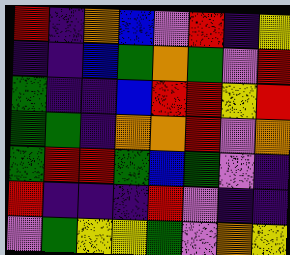[["red", "indigo", "orange", "blue", "violet", "red", "indigo", "yellow"], ["indigo", "indigo", "blue", "green", "orange", "green", "violet", "red"], ["green", "indigo", "indigo", "blue", "red", "red", "yellow", "red"], ["green", "green", "indigo", "orange", "orange", "red", "violet", "orange"], ["green", "red", "red", "green", "blue", "green", "violet", "indigo"], ["red", "indigo", "indigo", "indigo", "red", "violet", "indigo", "indigo"], ["violet", "green", "yellow", "yellow", "green", "violet", "orange", "yellow"]]